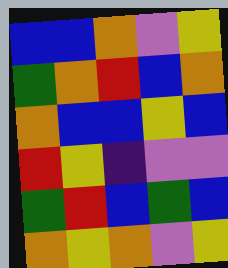[["blue", "blue", "orange", "violet", "yellow"], ["green", "orange", "red", "blue", "orange"], ["orange", "blue", "blue", "yellow", "blue"], ["red", "yellow", "indigo", "violet", "violet"], ["green", "red", "blue", "green", "blue"], ["orange", "yellow", "orange", "violet", "yellow"]]